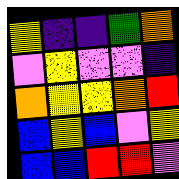[["yellow", "indigo", "indigo", "green", "orange"], ["violet", "yellow", "violet", "violet", "indigo"], ["orange", "yellow", "yellow", "orange", "red"], ["blue", "yellow", "blue", "violet", "yellow"], ["blue", "blue", "red", "red", "violet"]]